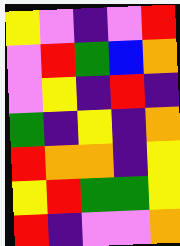[["yellow", "violet", "indigo", "violet", "red"], ["violet", "red", "green", "blue", "orange"], ["violet", "yellow", "indigo", "red", "indigo"], ["green", "indigo", "yellow", "indigo", "orange"], ["red", "orange", "orange", "indigo", "yellow"], ["yellow", "red", "green", "green", "yellow"], ["red", "indigo", "violet", "violet", "orange"]]